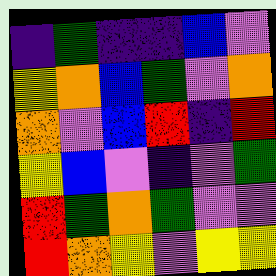[["indigo", "green", "indigo", "indigo", "blue", "violet"], ["yellow", "orange", "blue", "green", "violet", "orange"], ["orange", "violet", "blue", "red", "indigo", "red"], ["yellow", "blue", "violet", "indigo", "violet", "green"], ["red", "green", "orange", "green", "violet", "violet"], ["red", "orange", "yellow", "violet", "yellow", "yellow"]]